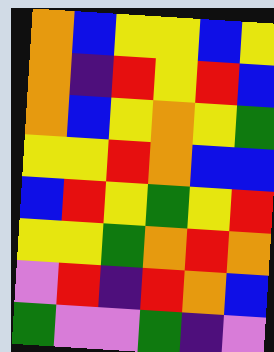[["orange", "blue", "yellow", "yellow", "blue", "yellow"], ["orange", "indigo", "red", "yellow", "red", "blue"], ["orange", "blue", "yellow", "orange", "yellow", "green"], ["yellow", "yellow", "red", "orange", "blue", "blue"], ["blue", "red", "yellow", "green", "yellow", "red"], ["yellow", "yellow", "green", "orange", "red", "orange"], ["violet", "red", "indigo", "red", "orange", "blue"], ["green", "violet", "violet", "green", "indigo", "violet"]]